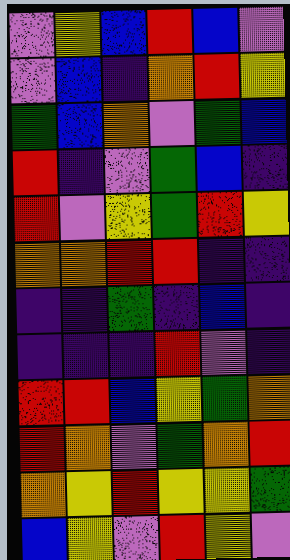[["violet", "yellow", "blue", "red", "blue", "violet"], ["violet", "blue", "indigo", "orange", "red", "yellow"], ["green", "blue", "orange", "violet", "green", "blue"], ["red", "indigo", "violet", "green", "blue", "indigo"], ["red", "violet", "yellow", "green", "red", "yellow"], ["orange", "orange", "red", "red", "indigo", "indigo"], ["indigo", "indigo", "green", "indigo", "blue", "indigo"], ["indigo", "indigo", "indigo", "red", "violet", "indigo"], ["red", "red", "blue", "yellow", "green", "orange"], ["red", "orange", "violet", "green", "orange", "red"], ["orange", "yellow", "red", "yellow", "yellow", "green"], ["blue", "yellow", "violet", "red", "yellow", "violet"]]